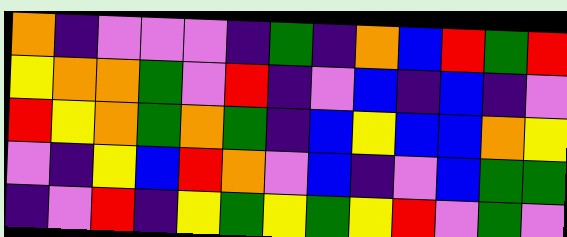[["orange", "indigo", "violet", "violet", "violet", "indigo", "green", "indigo", "orange", "blue", "red", "green", "red"], ["yellow", "orange", "orange", "green", "violet", "red", "indigo", "violet", "blue", "indigo", "blue", "indigo", "violet"], ["red", "yellow", "orange", "green", "orange", "green", "indigo", "blue", "yellow", "blue", "blue", "orange", "yellow"], ["violet", "indigo", "yellow", "blue", "red", "orange", "violet", "blue", "indigo", "violet", "blue", "green", "green"], ["indigo", "violet", "red", "indigo", "yellow", "green", "yellow", "green", "yellow", "red", "violet", "green", "violet"]]